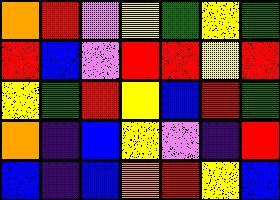[["orange", "red", "violet", "yellow", "green", "yellow", "green"], ["red", "blue", "violet", "red", "red", "yellow", "red"], ["yellow", "green", "red", "yellow", "blue", "red", "green"], ["orange", "indigo", "blue", "yellow", "violet", "indigo", "red"], ["blue", "indigo", "blue", "orange", "red", "yellow", "blue"]]